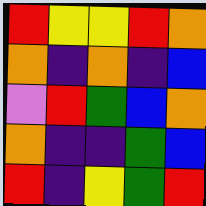[["red", "yellow", "yellow", "red", "orange"], ["orange", "indigo", "orange", "indigo", "blue"], ["violet", "red", "green", "blue", "orange"], ["orange", "indigo", "indigo", "green", "blue"], ["red", "indigo", "yellow", "green", "red"]]